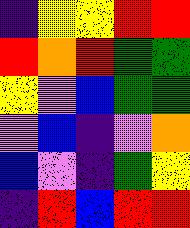[["indigo", "yellow", "yellow", "red", "red"], ["red", "orange", "red", "green", "green"], ["yellow", "violet", "blue", "green", "green"], ["violet", "blue", "indigo", "violet", "orange"], ["blue", "violet", "indigo", "green", "yellow"], ["indigo", "red", "blue", "red", "red"]]